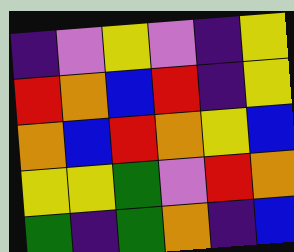[["indigo", "violet", "yellow", "violet", "indigo", "yellow"], ["red", "orange", "blue", "red", "indigo", "yellow"], ["orange", "blue", "red", "orange", "yellow", "blue"], ["yellow", "yellow", "green", "violet", "red", "orange"], ["green", "indigo", "green", "orange", "indigo", "blue"]]